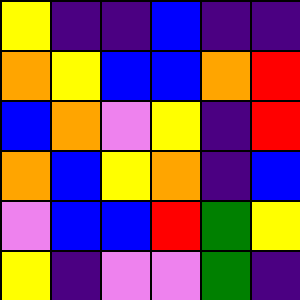[["yellow", "indigo", "indigo", "blue", "indigo", "indigo"], ["orange", "yellow", "blue", "blue", "orange", "red"], ["blue", "orange", "violet", "yellow", "indigo", "red"], ["orange", "blue", "yellow", "orange", "indigo", "blue"], ["violet", "blue", "blue", "red", "green", "yellow"], ["yellow", "indigo", "violet", "violet", "green", "indigo"]]